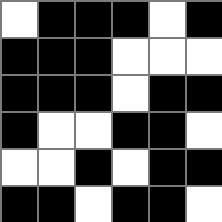[["white", "black", "black", "black", "white", "black"], ["black", "black", "black", "white", "white", "white"], ["black", "black", "black", "white", "black", "black"], ["black", "white", "white", "black", "black", "white"], ["white", "white", "black", "white", "black", "black"], ["black", "black", "white", "black", "black", "white"]]